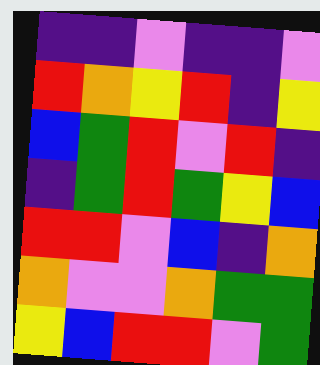[["indigo", "indigo", "violet", "indigo", "indigo", "violet"], ["red", "orange", "yellow", "red", "indigo", "yellow"], ["blue", "green", "red", "violet", "red", "indigo"], ["indigo", "green", "red", "green", "yellow", "blue"], ["red", "red", "violet", "blue", "indigo", "orange"], ["orange", "violet", "violet", "orange", "green", "green"], ["yellow", "blue", "red", "red", "violet", "green"]]